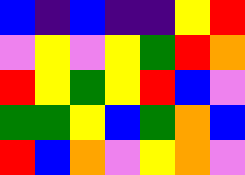[["blue", "indigo", "blue", "indigo", "indigo", "yellow", "red"], ["violet", "yellow", "violet", "yellow", "green", "red", "orange"], ["red", "yellow", "green", "yellow", "red", "blue", "violet"], ["green", "green", "yellow", "blue", "green", "orange", "blue"], ["red", "blue", "orange", "violet", "yellow", "orange", "violet"]]